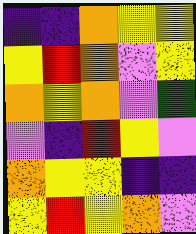[["indigo", "indigo", "orange", "yellow", "yellow"], ["yellow", "red", "orange", "violet", "yellow"], ["orange", "yellow", "orange", "violet", "green"], ["violet", "indigo", "red", "yellow", "violet"], ["orange", "yellow", "yellow", "indigo", "indigo"], ["yellow", "red", "yellow", "orange", "violet"]]